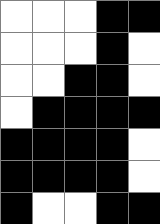[["white", "white", "white", "black", "black"], ["white", "white", "white", "black", "white"], ["white", "white", "black", "black", "white"], ["white", "black", "black", "black", "black"], ["black", "black", "black", "black", "white"], ["black", "black", "black", "black", "white"], ["black", "white", "white", "black", "black"]]